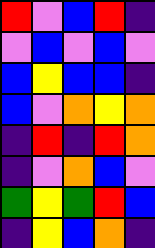[["red", "violet", "blue", "red", "indigo"], ["violet", "blue", "violet", "blue", "violet"], ["blue", "yellow", "blue", "blue", "indigo"], ["blue", "violet", "orange", "yellow", "orange"], ["indigo", "red", "indigo", "red", "orange"], ["indigo", "violet", "orange", "blue", "violet"], ["green", "yellow", "green", "red", "blue"], ["indigo", "yellow", "blue", "orange", "indigo"]]